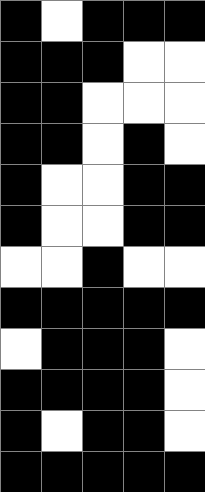[["black", "white", "black", "black", "black"], ["black", "black", "black", "white", "white"], ["black", "black", "white", "white", "white"], ["black", "black", "white", "black", "white"], ["black", "white", "white", "black", "black"], ["black", "white", "white", "black", "black"], ["white", "white", "black", "white", "white"], ["black", "black", "black", "black", "black"], ["white", "black", "black", "black", "white"], ["black", "black", "black", "black", "white"], ["black", "white", "black", "black", "white"], ["black", "black", "black", "black", "black"]]